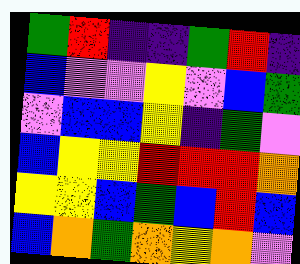[["green", "red", "indigo", "indigo", "green", "red", "indigo"], ["blue", "violet", "violet", "yellow", "violet", "blue", "green"], ["violet", "blue", "blue", "yellow", "indigo", "green", "violet"], ["blue", "yellow", "yellow", "red", "red", "red", "orange"], ["yellow", "yellow", "blue", "green", "blue", "red", "blue"], ["blue", "orange", "green", "orange", "yellow", "orange", "violet"]]